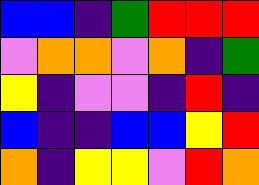[["blue", "blue", "indigo", "green", "red", "red", "red"], ["violet", "orange", "orange", "violet", "orange", "indigo", "green"], ["yellow", "indigo", "violet", "violet", "indigo", "red", "indigo"], ["blue", "indigo", "indigo", "blue", "blue", "yellow", "red"], ["orange", "indigo", "yellow", "yellow", "violet", "red", "orange"]]